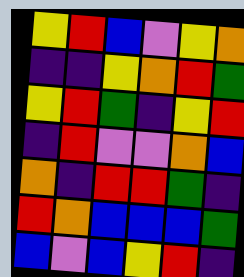[["yellow", "red", "blue", "violet", "yellow", "orange"], ["indigo", "indigo", "yellow", "orange", "red", "green"], ["yellow", "red", "green", "indigo", "yellow", "red"], ["indigo", "red", "violet", "violet", "orange", "blue"], ["orange", "indigo", "red", "red", "green", "indigo"], ["red", "orange", "blue", "blue", "blue", "green"], ["blue", "violet", "blue", "yellow", "red", "indigo"]]